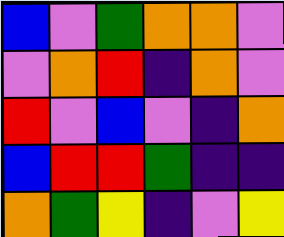[["blue", "violet", "green", "orange", "orange", "violet"], ["violet", "orange", "red", "indigo", "orange", "violet"], ["red", "violet", "blue", "violet", "indigo", "orange"], ["blue", "red", "red", "green", "indigo", "indigo"], ["orange", "green", "yellow", "indigo", "violet", "yellow"]]